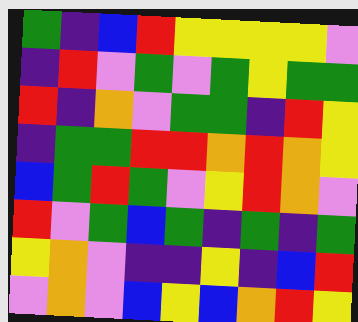[["green", "indigo", "blue", "red", "yellow", "yellow", "yellow", "yellow", "violet"], ["indigo", "red", "violet", "green", "violet", "green", "yellow", "green", "green"], ["red", "indigo", "orange", "violet", "green", "green", "indigo", "red", "yellow"], ["indigo", "green", "green", "red", "red", "orange", "red", "orange", "yellow"], ["blue", "green", "red", "green", "violet", "yellow", "red", "orange", "violet"], ["red", "violet", "green", "blue", "green", "indigo", "green", "indigo", "green"], ["yellow", "orange", "violet", "indigo", "indigo", "yellow", "indigo", "blue", "red"], ["violet", "orange", "violet", "blue", "yellow", "blue", "orange", "red", "yellow"]]